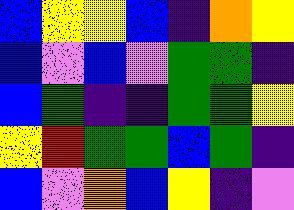[["blue", "yellow", "yellow", "blue", "indigo", "orange", "yellow"], ["blue", "violet", "blue", "violet", "green", "green", "indigo"], ["blue", "green", "indigo", "indigo", "green", "green", "yellow"], ["yellow", "red", "green", "green", "blue", "green", "indigo"], ["blue", "violet", "orange", "blue", "yellow", "indigo", "violet"]]